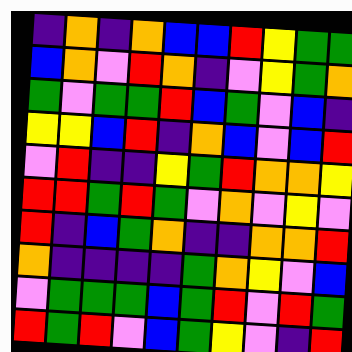[["indigo", "orange", "indigo", "orange", "blue", "blue", "red", "yellow", "green", "green"], ["blue", "orange", "violet", "red", "orange", "indigo", "violet", "yellow", "green", "orange"], ["green", "violet", "green", "green", "red", "blue", "green", "violet", "blue", "indigo"], ["yellow", "yellow", "blue", "red", "indigo", "orange", "blue", "violet", "blue", "red"], ["violet", "red", "indigo", "indigo", "yellow", "green", "red", "orange", "orange", "yellow"], ["red", "red", "green", "red", "green", "violet", "orange", "violet", "yellow", "violet"], ["red", "indigo", "blue", "green", "orange", "indigo", "indigo", "orange", "orange", "red"], ["orange", "indigo", "indigo", "indigo", "indigo", "green", "orange", "yellow", "violet", "blue"], ["violet", "green", "green", "green", "blue", "green", "red", "violet", "red", "green"], ["red", "green", "red", "violet", "blue", "green", "yellow", "violet", "indigo", "red"]]